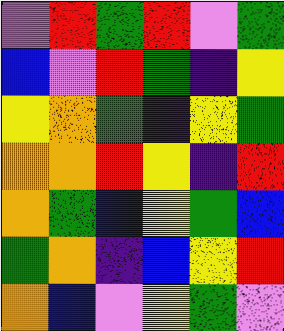[["violet", "red", "green", "red", "violet", "green"], ["blue", "violet", "red", "green", "indigo", "yellow"], ["yellow", "orange", "green", "indigo", "yellow", "green"], ["orange", "orange", "red", "yellow", "indigo", "red"], ["orange", "green", "blue", "yellow", "green", "blue"], ["green", "orange", "indigo", "blue", "yellow", "red"], ["orange", "blue", "violet", "yellow", "green", "violet"]]